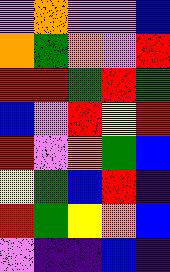[["violet", "orange", "violet", "violet", "blue"], ["orange", "green", "orange", "violet", "red"], ["red", "red", "green", "red", "green"], ["blue", "violet", "red", "yellow", "red"], ["red", "violet", "orange", "green", "blue"], ["yellow", "green", "blue", "red", "indigo"], ["red", "green", "yellow", "orange", "blue"], ["violet", "indigo", "indigo", "blue", "indigo"]]